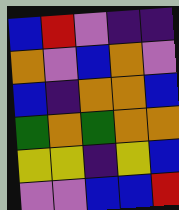[["blue", "red", "violet", "indigo", "indigo"], ["orange", "violet", "blue", "orange", "violet"], ["blue", "indigo", "orange", "orange", "blue"], ["green", "orange", "green", "orange", "orange"], ["yellow", "yellow", "indigo", "yellow", "blue"], ["violet", "violet", "blue", "blue", "red"]]